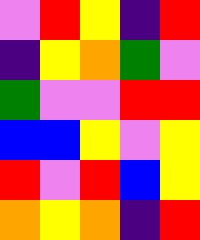[["violet", "red", "yellow", "indigo", "red"], ["indigo", "yellow", "orange", "green", "violet"], ["green", "violet", "violet", "red", "red"], ["blue", "blue", "yellow", "violet", "yellow"], ["red", "violet", "red", "blue", "yellow"], ["orange", "yellow", "orange", "indigo", "red"]]